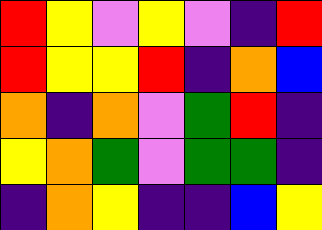[["red", "yellow", "violet", "yellow", "violet", "indigo", "red"], ["red", "yellow", "yellow", "red", "indigo", "orange", "blue"], ["orange", "indigo", "orange", "violet", "green", "red", "indigo"], ["yellow", "orange", "green", "violet", "green", "green", "indigo"], ["indigo", "orange", "yellow", "indigo", "indigo", "blue", "yellow"]]